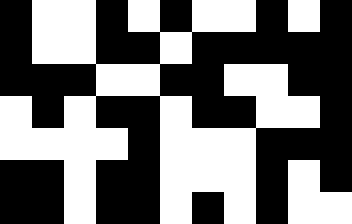[["black", "white", "white", "black", "white", "black", "white", "white", "black", "white", "black"], ["black", "white", "white", "black", "black", "white", "black", "black", "black", "black", "black"], ["black", "black", "black", "white", "white", "black", "black", "white", "white", "black", "black"], ["white", "black", "white", "black", "black", "white", "black", "black", "white", "white", "black"], ["white", "white", "white", "white", "black", "white", "white", "white", "black", "black", "black"], ["black", "black", "white", "black", "black", "white", "white", "white", "black", "white", "black"], ["black", "black", "white", "black", "black", "white", "black", "white", "black", "white", "white"]]